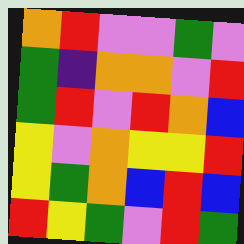[["orange", "red", "violet", "violet", "green", "violet"], ["green", "indigo", "orange", "orange", "violet", "red"], ["green", "red", "violet", "red", "orange", "blue"], ["yellow", "violet", "orange", "yellow", "yellow", "red"], ["yellow", "green", "orange", "blue", "red", "blue"], ["red", "yellow", "green", "violet", "red", "green"]]